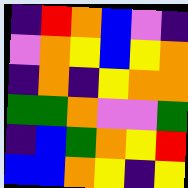[["indigo", "red", "orange", "blue", "violet", "indigo"], ["violet", "orange", "yellow", "blue", "yellow", "orange"], ["indigo", "orange", "indigo", "yellow", "orange", "orange"], ["green", "green", "orange", "violet", "violet", "green"], ["indigo", "blue", "green", "orange", "yellow", "red"], ["blue", "blue", "orange", "yellow", "indigo", "yellow"]]